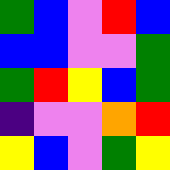[["green", "blue", "violet", "red", "blue"], ["blue", "blue", "violet", "violet", "green"], ["green", "red", "yellow", "blue", "green"], ["indigo", "violet", "violet", "orange", "red"], ["yellow", "blue", "violet", "green", "yellow"]]